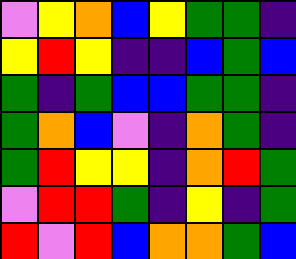[["violet", "yellow", "orange", "blue", "yellow", "green", "green", "indigo"], ["yellow", "red", "yellow", "indigo", "indigo", "blue", "green", "blue"], ["green", "indigo", "green", "blue", "blue", "green", "green", "indigo"], ["green", "orange", "blue", "violet", "indigo", "orange", "green", "indigo"], ["green", "red", "yellow", "yellow", "indigo", "orange", "red", "green"], ["violet", "red", "red", "green", "indigo", "yellow", "indigo", "green"], ["red", "violet", "red", "blue", "orange", "orange", "green", "blue"]]